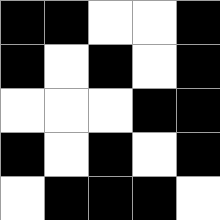[["black", "black", "white", "white", "black"], ["black", "white", "black", "white", "black"], ["white", "white", "white", "black", "black"], ["black", "white", "black", "white", "black"], ["white", "black", "black", "black", "white"]]